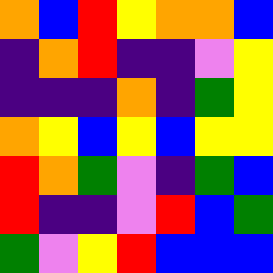[["orange", "blue", "red", "yellow", "orange", "orange", "blue"], ["indigo", "orange", "red", "indigo", "indigo", "violet", "yellow"], ["indigo", "indigo", "indigo", "orange", "indigo", "green", "yellow"], ["orange", "yellow", "blue", "yellow", "blue", "yellow", "yellow"], ["red", "orange", "green", "violet", "indigo", "green", "blue"], ["red", "indigo", "indigo", "violet", "red", "blue", "green"], ["green", "violet", "yellow", "red", "blue", "blue", "blue"]]